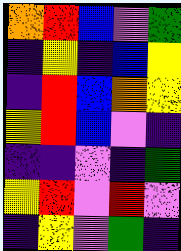[["orange", "red", "blue", "violet", "green"], ["indigo", "yellow", "indigo", "blue", "yellow"], ["indigo", "red", "blue", "orange", "yellow"], ["yellow", "red", "blue", "violet", "indigo"], ["indigo", "indigo", "violet", "indigo", "green"], ["yellow", "red", "violet", "red", "violet"], ["indigo", "yellow", "violet", "green", "indigo"]]